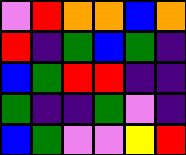[["violet", "red", "orange", "orange", "blue", "orange"], ["red", "indigo", "green", "blue", "green", "indigo"], ["blue", "green", "red", "red", "indigo", "indigo"], ["green", "indigo", "indigo", "green", "violet", "indigo"], ["blue", "green", "violet", "violet", "yellow", "red"]]